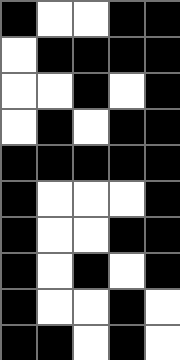[["black", "white", "white", "black", "black"], ["white", "black", "black", "black", "black"], ["white", "white", "black", "white", "black"], ["white", "black", "white", "black", "black"], ["black", "black", "black", "black", "black"], ["black", "white", "white", "white", "black"], ["black", "white", "white", "black", "black"], ["black", "white", "black", "white", "black"], ["black", "white", "white", "black", "white"], ["black", "black", "white", "black", "white"]]